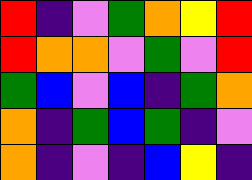[["red", "indigo", "violet", "green", "orange", "yellow", "red"], ["red", "orange", "orange", "violet", "green", "violet", "red"], ["green", "blue", "violet", "blue", "indigo", "green", "orange"], ["orange", "indigo", "green", "blue", "green", "indigo", "violet"], ["orange", "indigo", "violet", "indigo", "blue", "yellow", "indigo"]]